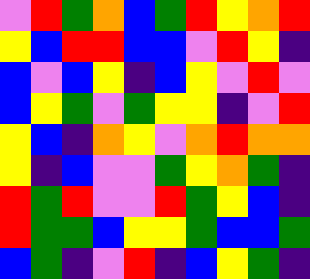[["violet", "red", "green", "orange", "blue", "green", "red", "yellow", "orange", "red"], ["yellow", "blue", "red", "red", "blue", "blue", "violet", "red", "yellow", "indigo"], ["blue", "violet", "blue", "yellow", "indigo", "blue", "yellow", "violet", "red", "violet"], ["blue", "yellow", "green", "violet", "green", "yellow", "yellow", "indigo", "violet", "red"], ["yellow", "blue", "indigo", "orange", "yellow", "violet", "orange", "red", "orange", "orange"], ["yellow", "indigo", "blue", "violet", "violet", "green", "yellow", "orange", "green", "indigo"], ["red", "green", "red", "violet", "violet", "red", "green", "yellow", "blue", "indigo"], ["red", "green", "green", "blue", "yellow", "yellow", "green", "blue", "blue", "green"], ["blue", "green", "indigo", "violet", "red", "indigo", "blue", "yellow", "green", "indigo"]]